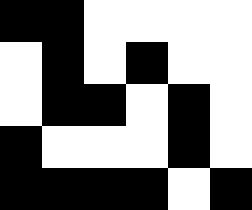[["black", "black", "white", "white", "white", "white"], ["white", "black", "white", "black", "white", "white"], ["white", "black", "black", "white", "black", "white"], ["black", "white", "white", "white", "black", "white"], ["black", "black", "black", "black", "white", "black"]]